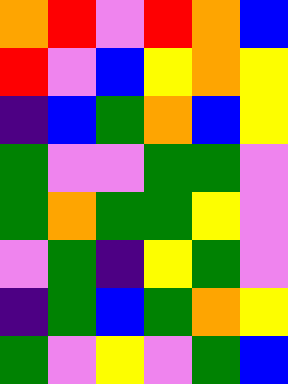[["orange", "red", "violet", "red", "orange", "blue"], ["red", "violet", "blue", "yellow", "orange", "yellow"], ["indigo", "blue", "green", "orange", "blue", "yellow"], ["green", "violet", "violet", "green", "green", "violet"], ["green", "orange", "green", "green", "yellow", "violet"], ["violet", "green", "indigo", "yellow", "green", "violet"], ["indigo", "green", "blue", "green", "orange", "yellow"], ["green", "violet", "yellow", "violet", "green", "blue"]]